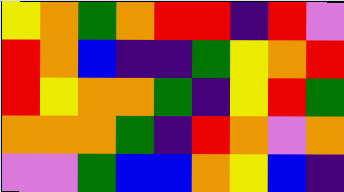[["yellow", "orange", "green", "orange", "red", "red", "indigo", "red", "violet"], ["red", "orange", "blue", "indigo", "indigo", "green", "yellow", "orange", "red"], ["red", "yellow", "orange", "orange", "green", "indigo", "yellow", "red", "green"], ["orange", "orange", "orange", "green", "indigo", "red", "orange", "violet", "orange"], ["violet", "violet", "green", "blue", "blue", "orange", "yellow", "blue", "indigo"]]